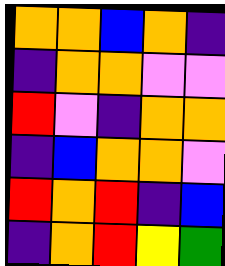[["orange", "orange", "blue", "orange", "indigo"], ["indigo", "orange", "orange", "violet", "violet"], ["red", "violet", "indigo", "orange", "orange"], ["indigo", "blue", "orange", "orange", "violet"], ["red", "orange", "red", "indigo", "blue"], ["indigo", "orange", "red", "yellow", "green"]]